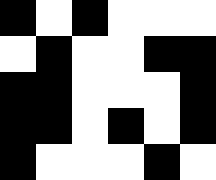[["black", "white", "black", "white", "white", "white"], ["white", "black", "white", "white", "black", "black"], ["black", "black", "white", "white", "white", "black"], ["black", "black", "white", "black", "white", "black"], ["black", "white", "white", "white", "black", "white"]]